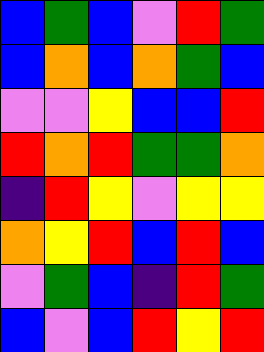[["blue", "green", "blue", "violet", "red", "green"], ["blue", "orange", "blue", "orange", "green", "blue"], ["violet", "violet", "yellow", "blue", "blue", "red"], ["red", "orange", "red", "green", "green", "orange"], ["indigo", "red", "yellow", "violet", "yellow", "yellow"], ["orange", "yellow", "red", "blue", "red", "blue"], ["violet", "green", "blue", "indigo", "red", "green"], ["blue", "violet", "blue", "red", "yellow", "red"]]